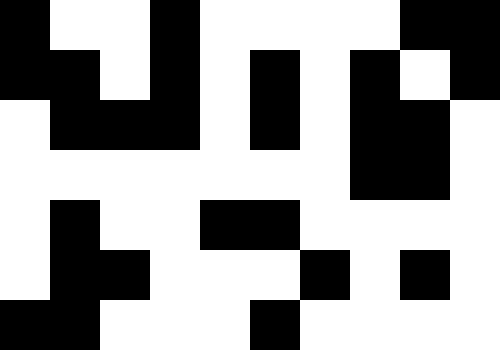[["black", "white", "white", "black", "white", "white", "white", "white", "black", "black"], ["black", "black", "white", "black", "white", "black", "white", "black", "white", "black"], ["white", "black", "black", "black", "white", "black", "white", "black", "black", "white"], ["white", "white", "white", "white", "white", "white", "white", "black", "black", "white"], ["white", "black", "white", "white", "black", "black", "white", "white", "white", "white"], ["white", "black", "black", "white", "white", "white", "black", "white", "black", "white"], ["black", "black", "white", "white", "white", "black", "white", "white", "white", "white"]]